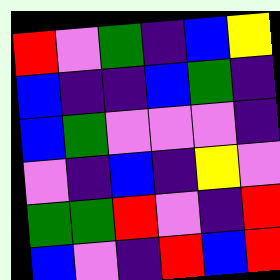[["red", "violet", "green", "indigo", "blue", "yellow"], ["blue", "indigo", "indigo", "blue", "green", "indigo"], ["blue", "green", "violet", "violet", "violet", "indigo"], ["violet", "indigo", "blue", "indigo", "yellow", "violet"], ["green", "green", "red", "violet", "indigo", "red"], ["blue", "violet", "indigo", "red", "blue", "red"]]